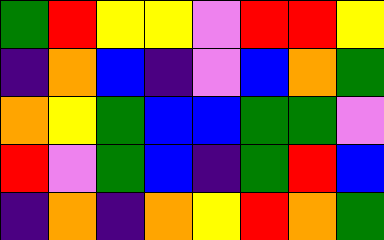[["green", "red", "yellow", "yellow", "violet", "red", "red", "yellow"], ["indigo", "orange", "blue", "indigo", "violet", "blue", "orange", "green"], ["orange", "yellow", "green", "blue", "blue", "green", "green", "violet"], ["red", "violet", "green", "blue", "indigo", "green", "red", "blue"], ["indigo", "orange", "indigo", "orange", "yellow", "red", "orange", "green"]]